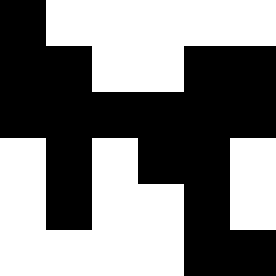[["black", "white", "white", "white", "white", "white"], ["black", "black", "white", "white", "black", "black"], ["black", "black", "black", "black", "black", "black"], ["white", "black", "white", "black", "black", "white"], ["white", "black", "white", "white", "black", "white"], ["white", "white", "white", "white", "black", "black"]]